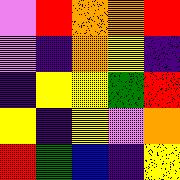[["violet", "red", "orange", "orange", "red"], ["violet", "indigo", "orange", "yellow", "indigo"], ["indigo", "yellow", "yellow", "green", "red"], ["yellow", "indigo", "yellow", "violet", "orange"], ["red", "green", "blue", "indigo", "yellow"]]